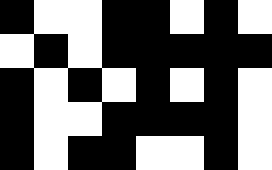[["black", "white", "white", "black", "black", "white", "black", "white"], ["white", "black", "white", "black", "black", "black", "black", "black"], ["black", "white", "black", "white", "black", "white", "black", "white"], ["black", "white", "white", "black", "black", "black", "black", "white"], ["black", "white", "black", "black", "white", "white", "black", "white"]]